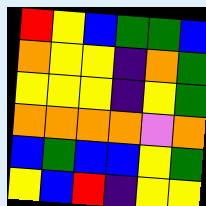[["red", "yellow", "blue", "green", "green", "blue"], ["orange", "yellow", "yellow", "indigo", "orange", "green"], ["yellow", "yellow", "yellow", "indigo", "yellow", "green"], ["orange", "orange", "orange", "orange", "violet", "orange"], ["blue", "green", "blue", "blue", "yellow", "green"], ["yellow", "blue", "red", "indigo", "yellow", "yellow"]]